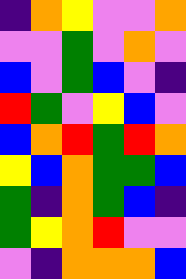[["indigo", "orange", "yellow", "violet", "violet", "orange"], ["violet", "violet", "green", "violet", "orange", "violet"], ["blue", "violet", "green", "blue", "violet", "indigo"], ["red", "green", "violet", "yellow", "blue", "violet"], ["blue", "orange", "red", "green", "red", "orange"], ["yellow", "blue", "orange", "green", "green", "blue"], ["green", "indigo", "orange", "green", "blue", "indigo"], ["green", "yellow", "orange", "red", "violet", "violet"], ["violet", "indigo", "orange", "orange", "orange", "blue"]]